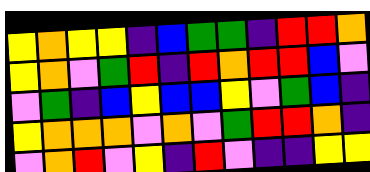[["yellow", "orange", "yellow", "yellow", "indigo", "blue", "green", "green", "indigo", "red", "red", "orange"], ["yellow", "orange", "violet", "green", "red", "indigo", "red", "orange", "red", "red", "blue", "violet"], ["violet", "green", "indigo", "blue", "yellow", "blue", "blue", "yellow", "violet", "green", "blue", "indigo"], ["yellow", "orange", "orange", "orange", "violet", "orange", "violet", "green", "red", "red", "orange", "indigo"], ["violet", "orange", "red", "violet", "yellow", "indigo", "red", "violet", "indigo", "indigo", "yellow", "yellow"]]